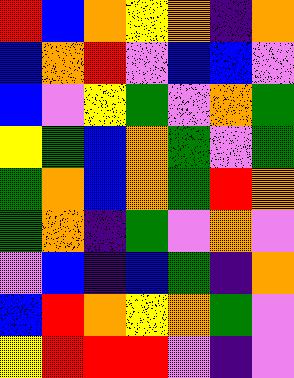[["red", "blue", "orange", "yellow", "orange", "indigo", "orange"], ["blue", "orange", "red", "violet", "blue", "blue", "violet"], ["blue", "violet", "yellow", "green", "violet", "orange", "green"], ["yellow", "green", "blue", "orange", "green", "violet", "green"], ["green", "orange", "blue", "orange", "green", "red", "orange"], ["green", "orange", "indigo", "green", "violet", "orange", "violet"], ["violet", "blue", "indigo", "blue", "green", "indigo", "orange"], ["blue", "red", "orange", "yellow", "orange", "green", "violet"], ["yellow", "red", "red", "red", "violet", "indigo", "violet"]]